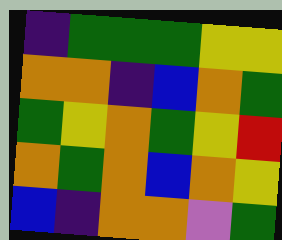[["indigo", "green", "green", "green", "yellow", "yellow"], ["orange", "orange", "indigo", "blue", "orange", "green"], ["green", "yellow", "orange", "green", "yellow", "red"], ["orange", "green", "orange", "blue", "orange", "yellow"], ["blue", "indigo", "orange", "orange", "violet", "green"]]